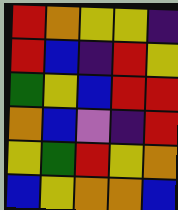[["red", "orange", "yellow", "yellow", "indigo"], ["red", "blue", "indigo", "red", "yellow"], ["green", "yellow", "blue", "red", "red"], ["orange", "blue", "violet", "indigo", "red"], ["yellow", "green", "red", "yellow", "orange"], ["blue", "yellow", "orange", "orange", "blue"]]